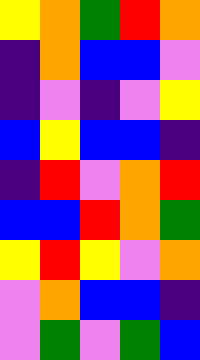[["yellow", "orange", "green", "red", "orange"], ["indigo", "orange", "blue", "blue", "violet"], ["indigo", "violet", "indigo", "violet", "yellow"], ["blue", "yellow", "blue", "blue", "indigo"], ["indigo", "red", "violet", "orange", "red"], ["blue", "blue", "red", "orange", "green"], ["yellow", "red", "yellow", "violet", "orange"], ["violet", "orange", "blue", "blue", "indigo"], ["violet", "green", "violet", "green", "blue"]]